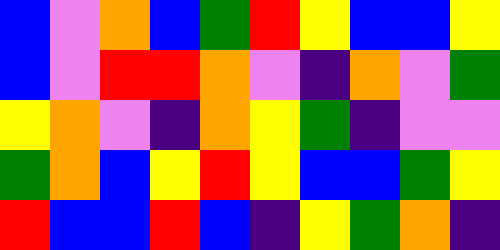[["blue", "violet", "orange", "blue", "green", "red", "yellow", "blue", "blue", "yellow"], ["blue", "violet", "red", "red", "orange", "violet", "indigo", "orange", "violet", "green"], ["yellow", "orange", "violet", "indigo", "orange", "yellow", "green", "indigo", "violet", "violet"], ["green", "orange", "blue", "yellow", "red", "yellow", "blue", "blue", "green", "yellow"], ["red", "blue", "blue", "red", "blue", "indigo", "yellow", "green", "orange", "indigo"]]